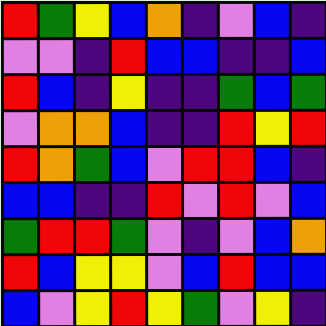[["red", "green", "yellow", "blue", "orange", "indigo", "violet", "blue", "indigo"], ["violet", "violet", "indigo", "red", "blue", "blue", "indigo", "indigo", "blue"], ["red", "blue", "indigo", "yellow", "indigo", "indigo", "green", "blue", "green"], ["violet", "orange", "orange", "blue", "indigo", "indigo", "red", "yellow", "red"], ["red", "orange", "green", "blue", "violet", "red", "red", "blue", "indigo"], ["blue", "blue", "indigo", "indigo", "red", "violet", "red", "violet", "blue"], ["green", "red", "red", "green", "violet", "indigo", "violet", "blue", "orange"], ["red", "blue", "yellow", "yellow", "violet", "blue", "red", "blue", "blue"], ["blue", "violet", "yellow", "red", "yellow", "green", "violet", "yellow", "indigo"]]